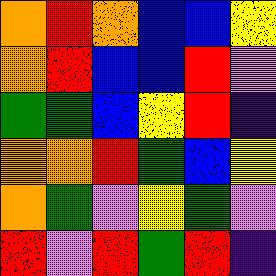[["orange", "red", "orange", "blue", "blue", "yellow"], ["orange", "red", "blue", "blue", "red", "violet"], ["green", "green", "blue", "yellow", "red", "indigo"], ["orange", "orange", "red", "green", "blue", "yellow"], ["orange", "green", "violet", "yellow", "green", "violet"], ["red", "violet", "red", "green", "red", "indigo"]]